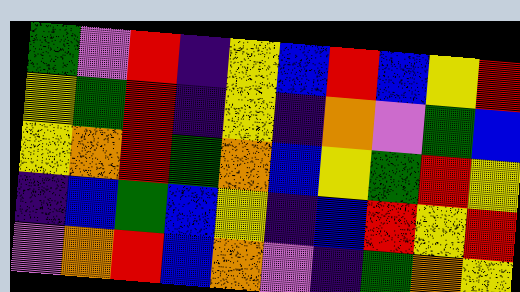[["green", "violet", "red", "indigo", "yellow", "blue", "red", "blue", "yellow", "red"], ["yellow", "green", "red", "indigo", "yellow", "indigo", "orange", "violet", "green", "blue"], ["yellow", "orange", "red", "green", "orange", "blue", "yellow", "green", "red", "yellow"], ["indigo", "blue", "green", "blue", "yellow", "indigo", "blue", "red", "yellow", "red"], ["violet", "orange", "red", "blue", "orange", "violet", "indigo", "green", "orange", "yellow"]]